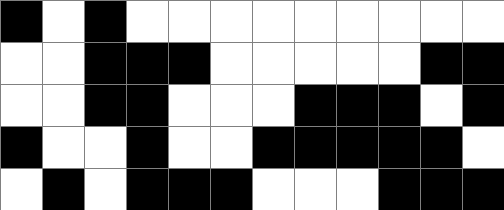[["black", "white", "black", "white", "white", "white", "white", "white", "white", "white", "white", "white"], ["white", "white", "black", "black", "black", "white", "white", "white", "white", "white", "black", "black"], ["white", "white", "black", "black", "white", "white", "white", "black", "black", "black", "white", "black"], ["black", "white", "white", "black", "white", "white", "black", "black", "black", "black", "black", "white"], ["white", "black", "white", "black", "black", "black", "white", "white", "white", "black", "black", "black"]]